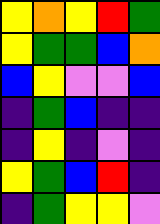[["yellow", "orange", "yellow", "red", "green"], ["yellow", "green", "green", "blue", "orange"], ["blue", "yellow", "violet", "violet", "blue"], ["indigo", "green", "blue", "indigo", "indigo"], ["indigo", "yellow", "indigo", "violet", "indigo"], ["yellow", "green", "blue", "red", "indigo"], ["indigo", "green", "yellow", "yellow", "violet"]]